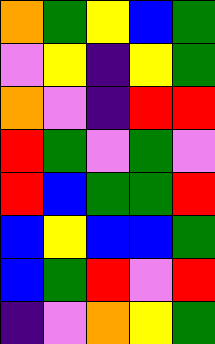[["orange", "green", "yellow", "blue", "green"], ["violet", "yellow", "indigo", "yellow", "green"], ["orange", "violet", "indigo", "red", "red"], ["red", "green", "violet", "green", "violet"], ["red", "blue", "green", "green", "red"], ["blue", "yellow", "blue", "blue", "green"], ["blue", "green", "red", "violet", "red"], ["indigo", "violet", "orange", "yellow", "green"]]